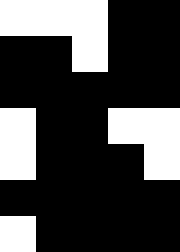[["white", "white", "white", "black", "black"], ["black", "black", "white", "black", "black"], ["black", "black", "black", "black", "black"], ["white", "black", "black", "white", "white"], ["white", "black", "black", "black", "white"], ["black", "black", "black", "black", "black"], ["white", "black", "black", "black", "black"]]